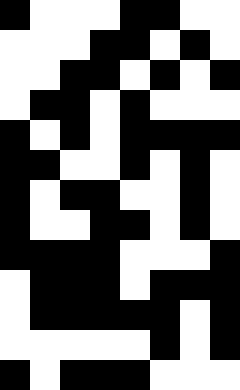[["black", "white", "white", "white", "black", "black", "white", "white"], ["white", "white", "white", "black", "black", "white", "black", "white"], ["white", "white", "black", "black", "white", "black", "white", "black"], ["white", "black", "black", "white", "black", "white", "white", "white"], ["black", "white", "black", "white", "black", "black", "black", "black"], ["black", "black", "white", "white", "black", "white", "black", "white"], ["black", "white", "black", "black", "white", "white", "black", "white"], ["black", "white", "white", "black", "black", "white", "black", "white"], ["black", "black", "black", "black", "white", "white", "white", "black"], ["white", "black", "black", "black", "white", "black", "black", "black"], ["white", "black", "black", "black", "black", "black", "white", "black"], ["white", "white", "white", "white", "white", "black", "white", "black"], ["black", "white", "black", "black", "black", "white", "white", "white"]]